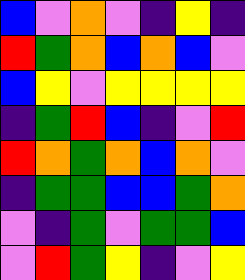[["blue", "violet", "orange", "violet", "indigo", "yellow", "indigo"], ["red", "green", "orange", "blue", "orange", "blue", "violet"], ["blue", "yellow", "violet", "yellow", "yellow", "yellow", "yellow"], ["indigo", "green", "red", "blue", "indigo", "violet", "red"], ["red", "orange", "green", "orange", "blue", "orange", "violet"], ["indigo", "green", "green", "blue", "blue", "green", "orange"], ["violet", "indigo", "green", "violet", "green", "green", "blue"], ["violet", "red", "green", "yellow", "indigo", "violet", "yellow"]]